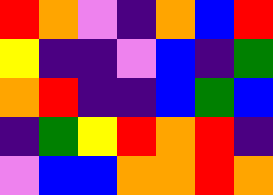[["red", "orange", "violet", "indigo", "orange", "blue", "red"], ["yellow", "indigo", "indigo", "violet", "blue", "indigo", "green"], ["orange", "red", "indigo", "indigo", "blue", "green", "blue"], ["indigo", "green", "yellow", "red", "orange", "red", "indigo"], ["violet", "blue", "blue", "orange", "orange", "red", "orange"]]